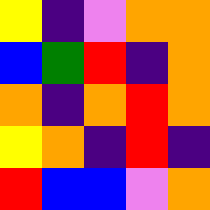[["yellow", "indigo", "violet", "orange", "orange"], ["blue", "green", "red", "indigo", "orange"], ["orange", "indigo", "orange", "red", "orange"], ["yellow", "orange", "indigo", "red", "indigo"], ["red", "blue", "blue", "violet", "orange"]]